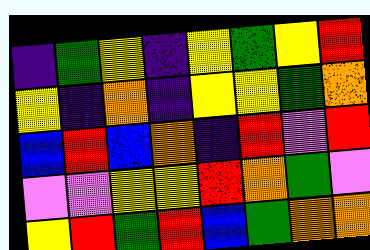[["indigo", "green", "yellow", "indigo", "yellow", "green", "yellow", "red"], ["yellow", "indigo", "orange", "indigo", "yellow", "yellow", "green", "orange"], ["blue", "red", "blue", "orange", "indigo", "red", "violet", "red"], ["violet", "violet", "yellow", "yellow", "red", "orange", "green", "violet"], ["yellow", "red", "green", "red", "blue", "green", "orange", "orange"]]